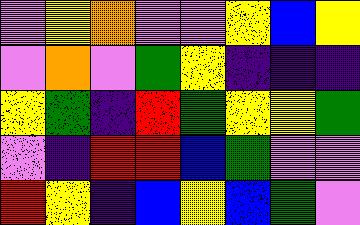[["violet", "yellow", "orange", "violet", "violet", "yellow", "blue", "yellow"], ["violet", "orange", "violet", "green", "yellow", "indigo", "indigo", "indigo"], ["yellow", "green", "indigo", "red", "green", "yellow", "yellow", "green"], ["violet", "indigo", "red", "red", "blue", "green", "violet", "violet"], ["red", "yellow", "indigo", "blue", "yellow", "blue", "green", "violet"]]